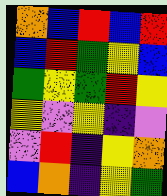[["orange", "blue", "red", "blue", "red"], ["blue", "red", "green", "yellow", "blue"], ["green", "yellow", "green", "red", "yellow"], ["yellow", "violet", "yellow", "indigo", "violet"], ["violet", "red", "indigo", "yellow", "orange"], ["blue", "orange", "indigo", "yellow", "green"]]